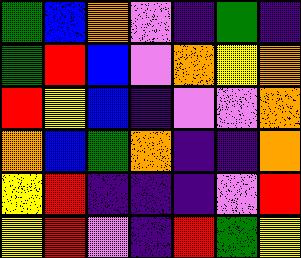[["green", "blue", "orange", "violet", "indigo", "green", "indigo"], ["green", "red", "blue", "violet", "orange", "yellow", "orange"], ["red", "yellow", "blue", "indigo", "violet", "violet", "orange"], ["orange", "blue", "green", "orange", "indigo", "indigo", "orange"], ["yellow", "red", "indigo", "indigo", "indigo", "violet", "red"], ["yellow", "red", "violet", "indigo", "red", "green", "yellow"]]